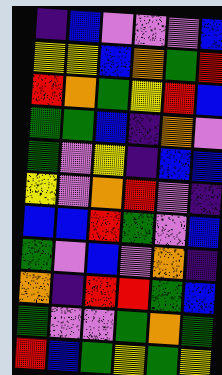[["indigo", "blue", "violet", "violet", "violet", "blue"], ["yellow", "yellow", "blue", "orange", "green", "red"], ["red", "orange", "green", "yellow", "red", "blue"], ["green", "green", "blue", "indigo", "orange", "violet"], ["green", "violet", "yellow", "indigo", "blue", "blue"], ["yellow", "violet", "orange", "red", "violet", "indigo"], ["blue", "blue", "red", "green", "violet", "blue"], ["green", "violet", "blue", "violet", "orange", "indigo"], ["orange", "indigo", "red", "red", "green", "blue"], ["green", "violet", "violet", "green", "orange", "green"], ["red", "blue", "green", "yellow", "green", "yellow"]]